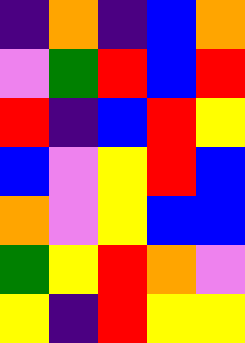[["indigo", "orange", "indigo", "blue", "orange"], ["violet", "green", "red", "blue", "red"], ["red", "indigo", "blue", "red", "yellow"], ["blue", "violet", "yellow", "red", "blue"], ["orange", "violet", "yellow", "blue", "blue"], ["green", "yellow", "red", "orange", "violet"], ["yellow", "indigo", "red", "yellow", "yellow"]]